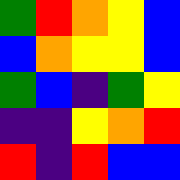[["green", "red", "orange", "yellow", "blue"], ["blue", "orange", "yellow", "yellow", "blue"], ["green", "blue", "indigo", "green", "yellow"], ["indigo", "indigo", "yellow", "orange", "red"], ["red", "indigo", "red", "blue", "blue"]]